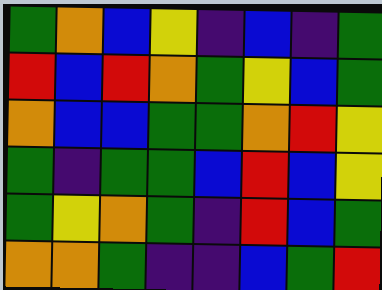[["green", "orange", "blue", "yellow", "indigo", "blue", "indigo", "green"], ["red", "blue", "red", "orange", "green", "yellow", "blue", "green"], ["orange", "blue", "blue", "green", "green", "orange", "red", "yellow"], ["green", "indigo", "green", "green", "blue", "red", "blue", "yellow"], ["green", "yellow", "orange", "green", "indigo", "red", "blue", "green"], ["orange", "orange", "green", "indigo", "indigo", "blue", "green", "red"]]